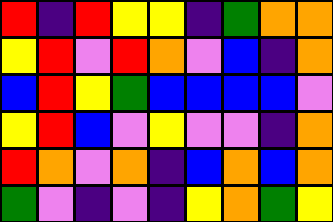[["red", "indigo", "red", "yellow", "yellow", "indigo", "green", "orange", "orange"], ["yellow", "red", "violet", "red", "orange", "violet", "blue", "indigo", "orange"], ["blue", "red", "yellow", "green", "blue", "blue", "blue", "blue", "violet"], ["yellow", "red", "blue", "violet", "yellow", "violet", "violet", "indigo", "orange"], ["red", "orange", "violet", "orange", "indigo", "blue", "orange", "blue", "orange"], ["green", "violet", "indigo", "violet", "indigo", "yellow", "orange", "green", "yellow"]]